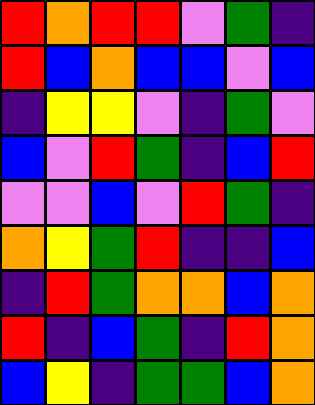[["red", "orange", "red", "red", "violet", "green", "indigo"], ["red", "blue", "orange", "blue", "blue", "violet", "blue"], ["indigo", "yellow", "yellow", "violet", "indigo", "green", "violet"], ["blue", "violet", "red", "green", "indigo", "blue", "red"], ["violet", "violet", "blue", "violet", "red", "green", "indigo"], ["orange", "yellow", "green", "red", "indigo", "indigo", "blue"], ["indigo", "red", "green", "orange", "orange", "blue", "orange"], ["red", "indigo", "blue", "green", "indigo", "red", "orange"], ["blue", "yellow", "indigo", "green", "green", "blue", "orange"]]